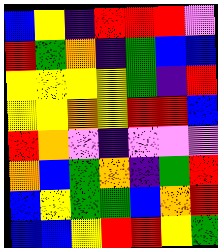[["blue", "yellow", "indigo", "red", "red", "red", "violet"], ["red", "green", "orange", "indigo", "green", "blue", "blue"], ["yellow", "yellow", "yellow", "yellow", "green", "indigo", "red"], ["yellow", "yellow", "orange", "yellow", "red", "red", "blue"], ["red", "orange", "violet", "indigo", "violet", "violet", "violet"], ["orange", "blue", "green", "orange", "indigo", "green", "red"], ["blue", "yellow", "green", "green", "blue", "orange", "red"], ["blue", "blue", "yellow", "red", "red", "yellow", "green"]]